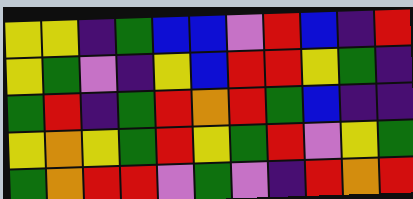[["yellow", "yellow", "indigo", "green", "blue", "blue", "violet", "red", "blue", "indigo", "red"], ["yellow", "green", "violet", "indigo", "yellow", "blue", "red", "red", "yellow", "green", "indigo"], ["green", "red", "indigo", "green", "red", "orange", "red", "green", "blue", "indigo", "indigo"], ["yellow", "orange", "yellow", "green", "red", "yellow", "green", "red", "violet", "yellow", "green"], ["green", "orange", "red", "red", "violet", "green", "violet", "indigo", "red", "orange", "red"]]